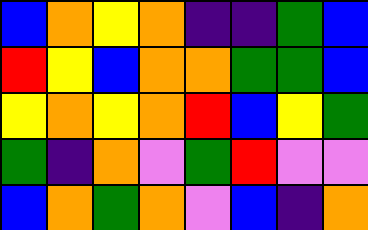[["blue", "orange", "yellow", "orange", "indigo", "indigo", "green", "blue"], ["red", "yellow", "blue", "orange", "orange", "green", "green", "blue"], ["yellow", "orange", "yellow", "orange", "red", "blue", "yellow", "green"], ["green", "indigo", "orange", "violet", "green", "red", "violet", "violet"], ["blue", "orange", "green", "orange", "violet", "blue", "indigo", "orange"]]